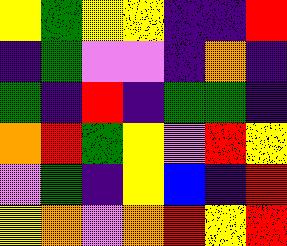[["yellow", "green", "yellow", "yellow", "indigo", "indigo", "red"], ["indigo", "green", "violet", "violet", "indigo", "orange", "indigo"], ["green", "indigo", "red", "indigo", "green", "green", "indigo"], ["orange", "red", "green", "yellow", "violet", "red", "yellow"], ["violet", "green", "indigo", "yellow", "blue", "indigo", "red"], ["yellow", "orange", "violet", "orange", "red", "yellow", "red"]]